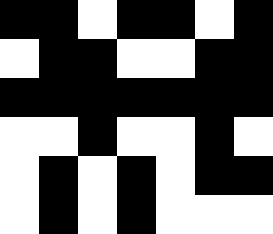[["black", "black", "white", "black", "black", "white", "black"], ["white", "black", "black", "white", "white", "black", "black"], ["black", "black", "black", "black", "black", "black", "black"], ["white", "white", "black", "white", "white", "black", "white"], ["white", "black", "white", "black", "white", "black", "black"], ["white", "black", "white", "black", "white", "white", "white"]]